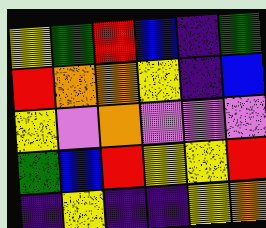[["yellow", "green", "red", "blue", "indigo", "green"], ["red", "orange", "orange", "yellow", "indigo", "blue"], ["yellow", "violet", "orange", "violet", "violet", "violet"], ["green", "blue", "red", "yellow", "yellow", "red"], ["indigo", "yellow", "indigo", "indigo", "yellow", "orange"]]